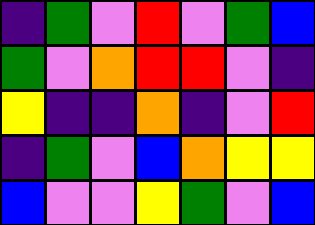[["indigo", "green", "violet", "red", "violet", "green", "blue"], ["green", "violet", "orange", "red", "red", "violet", "indigo"], ["yellow", "indigo", "indigo", "orange", "indigo", "violet", "red"], ["indigo", "green", "violet", "blue", "orange", "yellow", "yellow"], ["blue", "violet", "violet", "yellow", "green", "violet", "blue"]]